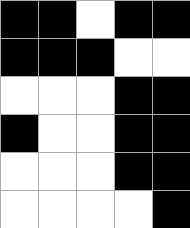[["black", "black", "white", "black", "black"], ["black", "black", "black", "white", "white"], ["white", "white", "white", "black", "black"], ["black", "white", "white", "black", "black"], ["white", "white", "white", "black", "black"], ["white", "white", "white", "white", "black"]]